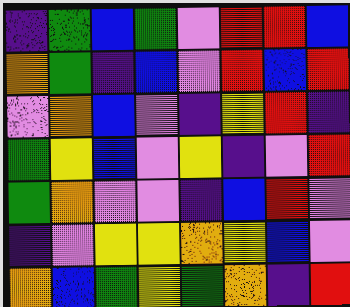[["indigo", "green", "blue", "green", "violet", "red", "red", "blue"], ["orange", "green", "indigo", "blue", "violet", "red", "blue", "red"], ["violet", "orange", "blue", "violet", "indigo", "yellow", "red", "indigo"], ["green", "yellow", "blue", "violet", "yellow", "indigo", "violet", "red"], ["green", "orange", "violet", "violet", "indigo", "blue", "red", "violet"], ["indigo", "violet", "yellow", "yellow", "orange", "yellow", "blue", "violet"], ["orange", "blue", "green", "yellow", "green", "orange", "indigo", "red"]]